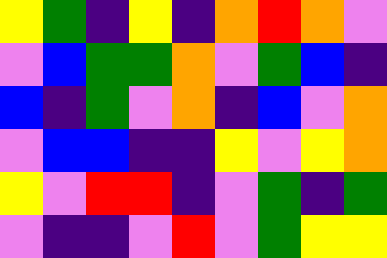[["yellow", "green", "indigo", "yellow", "indigo", "orange", "red", "orange", "violet"], ["violet", "blue", "green", "green", "orange", "violet", "green", "blue", "indigo"], ["blue", "indigo", "green", "violet", "orange", "indigo", "blue", "violet", "orange"], ["violet", "blue", "blue", "indigo", "indigo", "yellow", "violet", "yellow", "orange"], ["yellow", "violet", "red", "red", "indigo", "violet", "green", "indigo", "green"], ["violet", "indigo", "indigo", "violet", "red", "violet", "green", "yellow", "yellow"]]